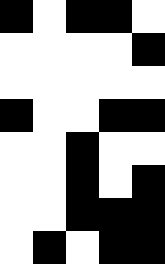[["black", "white", "black", "black", "white"], ["white", "white", "white", "white", "black"], ["white", "white", "white", "white", "white"], ["black", "white", "white", "black", "black"], ["white", "white", "black", "white", "white"], ["white", "white", "black", "white", "black"], ["white", "white", "black", "black", "black"], ["white", "black", "white", "black", "black"]]